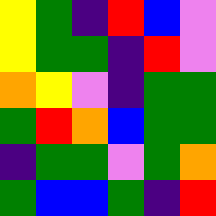[["yellow", "green", "indigo", "red", "blue", "violet"], ["yellow", "green", "green", "indigo", "red", "violet"], ["orange", "yellow", "violet", "indigo", "green", "green"], ["green", "red", "orange", "blue", "green", "green"], ["indigo", "green", "green", "violet", "green", "orange"], ["green", "blue", "blue", "green", "indigo", "red"]]